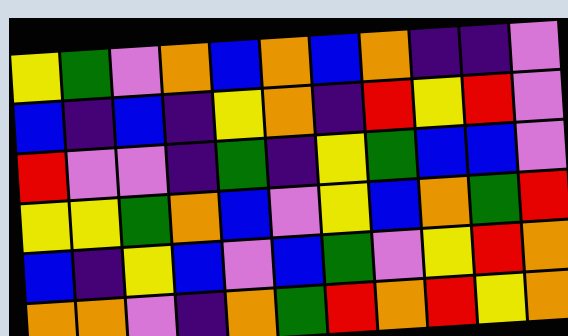[["yellow", "green", "violet", "orange", "blue", "orange", "blue", "orange", "indigo", "indigo", "violet"], ["blue", "indigo", "blue", "indigo", "yellow", "orange", "indigo", "red", "yellow", "red", "violet"], ["red", "violet", "violet", "indigo", "green", "indigo", "yellow", "green", "blue", "blue", "violet"], ["yellow", "yellow", "green", "orange", "blue", "violet", "yellow", "blue", "orange", "green", "red"], ["blue", "indigo", "yellow", "blue", "violet", "blue", "green", "violet", "yellow", "red", "orange"], ["orange", "orange", "violet", "indigo", "orange", "green", "red", "orange", "red", "yellow", "orange"]]